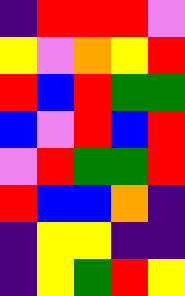[["indigo", "red", "red", "red", "violet"], ["yellow", "violet", "orange", "yellow", "red"], ["red", "blue", "red", "green", "green"], ["blue", "violet", "red", "blue", "red"], ["violet", "red", "green", "green", "red"], ["red", "blue", "blue", "orange", "indigo"], ["indigo", "yellow", "yellow", "indigo", "indigo"], ["indigo", "yellow", "green", "red", "yellow"]]